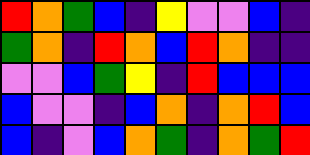[["red", "orange", "green", "blue", "indigo", "yellow", "violet", "violet", "blue", "indigo"], ["green", "orange", "indigo", "red", "orange", "blue", "red", "orange", "indigo", "indigo"], ["violet", "violet", "blue", "green", "yellow", "indigo", "red", "blue", "blue", "blue"], ["blue", "violet", "violet", "indigo", "blue", "orange", "indigo", "orange", "red", "blue"], ["blue", "indigo", "violet", "blue", "orange", "green", "indigo", "orange", "green", "red"]]